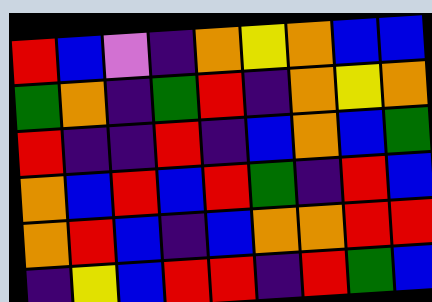[["red", "blue", "violet", "indigo", "orange", "yellow", "orange", "blue", "blue"], ["green", "orange", "indigo", "green", "red", "indigo", "orange", "yellow", "orange"], ["red", "indigo", "indigo", "red", "indigo", "blue", "orange", "blue", "green"], ["orange", "blue", "red", "blue", "red", "green", "indigo", "red", "blue"], ["orange", "red", "blue", "indigo", "blue", "orange", "orange", "red", "red"], ["indigo", "yellow", "blue", "red", "red", "indigo", "red", "green", "blue"]]